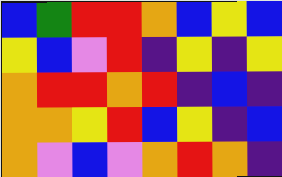[["blue", "green", "red", "red", "orange", "blue", "yellow", "blue"], ["yellow", "blue", "violet", "red", "indigo", "yellow", "indigo", "yellow"], ["orange", "red", "red", "orange", "red", "indigo", "blue", "indigo"], ["orange", "orange", "yellow", "red", "blue", "yellow", "indigo", "blue"], ["orange", "violet", "blue", "violet", "orange", "red", "orange", "indigo"]]